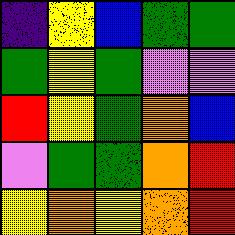[["indigo", "yellow", "blue", "green", "green"], ["green", "yellow", "green", "violet", "violet"], ["red", "yellow", "green", "orange", "blue"], ["violet", "green", "green", "orange", "red"], ["yellow", "orange", "yellow", "orange", "red"]]